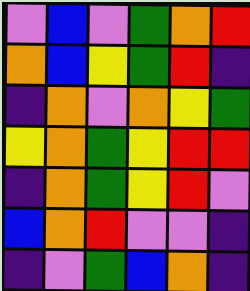[["violet", "blue", "violet", "green", "orange", "red"], ["orange", "blue", "yellow", "green", "red", "indigo"], ["indigo", "orange", "violet", "orange", "yellow", "green"], ["yellow", "orange", "green", "yellow", "red", "red"], ["indigo", "orange", "green", "yellow", "red", "violet"], ["blue", "orange", "red", "violet", "violet", "indigo"], ["indigo", "violet", "green", "blue", "orange", "indigo"]]